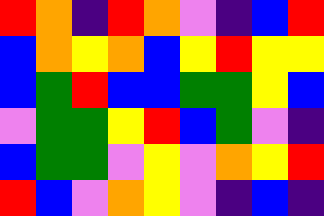[["red", "orange", "indigo", "red", "orange", "violet", "indigo", "blue", "red"], ["blue", "orange", "yellow", "orange", "blue", "yellow", "red", "yellow", "yellow"], ["blue", "green", "red", "blue", "blue", "green", "green", "yellow", "blue"], ["violet", "green", "green", "yellow", "red", "blue", "green", "violet", "indigo"], ["blue", "green", "green", "violet", "yellow", "violet", "orange", "yellow", "red"], ["red", "blue", "violet", "orange", "yellow", "violet", "indigo", "blue", "indigo"]]